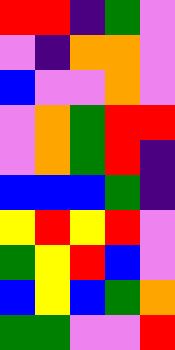[["red", "red", "indigo", "green", "violet"], ["violet", "indigo", "orange", "orange", "violet"], ["blue", "violet", "violet", "orange", "violet"], ["violet", "orange", "green", "red", "red"], ["violet", "orange", "green", "red", "indigo"], ["blue", "blue", "blue", "green", "indigo"], ["yellow", "red", "yellow", "red", "violet"], ["green", "yellow", "red", "blue", "violet"], ["blue", "yellow", "blue", "green", "orange"], ["green", "green", "violet", "violet", "red"]]